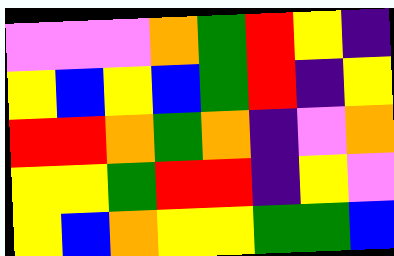[["violet", "violet", "violet", "orange", "green", "red", "yellow", "indigo"], ["yellow", "blue", "yellow", "blue", "green", "red", "indigo", "yellow"], ["red", "red", "orange", "green", "orange", "indigo", "violet", "orange"], ["yellow", "yellow", "green", "red", "red", "indigo", "yellow", "violet"], ["yellow", "blue", "orange", "yellow", "yellow", "green", "green", "blue"]]